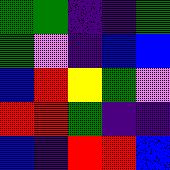[["green", "green", "indigo", "indigo", "green"], ["green", "violet", "indigo", "blue", "blue"], ["blue", "red", "yellow", "green", "violet"], ["red", "red", "green", "indigo", "indigo"], ["blue", "indigo", "red", "red", "blue"]]